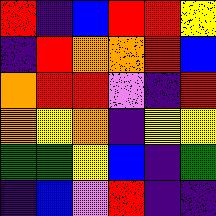[["red", "indigo", "blue", "red", "red", "yellow"], ["indigo", "red", "orange", "orange", "red", "blue"], ["orange", "red", "red", "violet", "indigo", "red"], ["orange", "yellow", "orange", "indigo", "yellow", "yellow"], ["green", "green", "yellow", "blue", "indigo", "green"], ["indigo", "blue", "violet", "red", "indigo", "indigo"]]